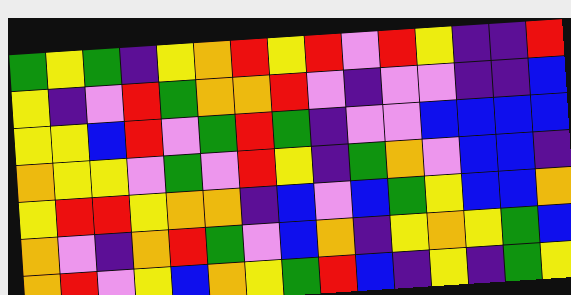[["green", "yellow", "green", "indigo", "yellow", "orange", "red", "yellow", "red", "violet", "red", "yellow", "indigo", "indigo", "red"], ["yellow", "indigo", "violet", "red", "green", "orange", "orange", "red", "violet", "indigo", "violet", "violet", "indigo", "indigo", "blue"], ["yellow", "yellow", "blue", "red", "violet", "green", "red", "green", "indigo", "violet", "violet", "blue", "blue", "blue", "blue"], ["orange", "yellow", "yellow", "violet", "green", "violet", "red", "yellow", "indigo", "green", "orange", "violet", "blue", "blue", "indigo"], ["yellow", "red", "red", "yellow", "orange", "orange", "indigo", "blue", "violet", "blue", "green", "yellow", "blue", "blue", "orange"], ["orange", "violet", "indigo", "orange", "red", "green", "violet", "blue", "orange", "indigo", "yellow", "orange", "yellow", "green", "blue"], ["orange", "red", "violet", "yellow", "blue", "orange", "yellow", "green", "red", "blue", "indigo", "yellow", "indigo", "green", "yellow"]]